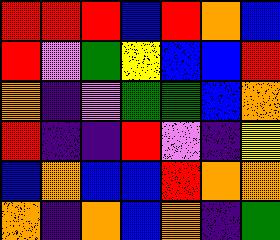[["red", "red", "red", "blue", "red", "orange", "blue"], ["red", "violet", "green", "yellow", "blue", "blue", "red"], ["orange", "indigo", "violet", "green", "green", "blue", "orange"], ["red", "indigo", "indigo", "red", "violet", "indigo", "yellow"], ["blue", "orange", "blue", "blue", "red", "orange", "orange"], ["orange", "indigo", "orange", "blue", "orange", "indigo", "green"]]